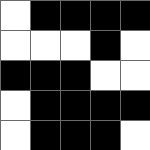[["white", "black", "black", "black", "black"], ["white", "white", "white", "black", "white"], ["black", "black", "black", "white", "white"], ["white", "black", "black", "black", "black"], ["white", "black", "black", "black", "white"]]